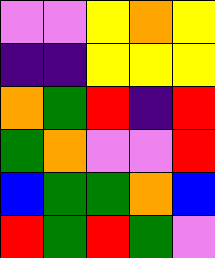[["violet", "violet", "yellow", "orange", "yellow"], ["indigo", "indigo", "yellow", "yellow", "yellow"], ["orange", "green", "red", "indigo", "red"], ["green", "orange", "violet", "violet", "red"], ["blue", "green", "green", "orange", "blue"], ["red", "green", "red", "green", "violet"]]